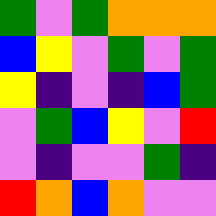[["green", "violet", "green", "orange", "orange", "orange"], ["blue", "yellow", "violet", "green", "violet", "green"], ["yellow", "indigo", "violet", "indigo", "blue", "green"], ["violet", "green", "blue", "yellow", "violet", "red"], ["violet", "indigo", "violet", "violet", "green", "indigo"], ["red", "orange", "blue", "orange", "violet", "violet"]]